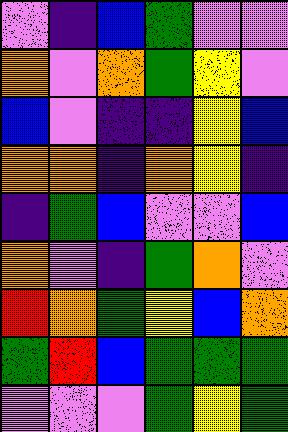[["violet", "indigo", "blue", "green", "violet", "violet"], ["orange", "violet", "orange", "green", "yellow", "violet"], ["blue", "violet", "indigo", "indigo", "yellow", "blue"], ["orange", "orange", "indigo", "orange", "yellow", "indigo"], ["indigo", "green", "blue", "violet", "violet", "blue"], ["orange", "violet", "indigo", "green", "orange", "violet"], ["red", "orange", "green", "yellow", "blue", "orange"], ["green", "red", "blue", "green", "green", "green"], ["violet", "violet", "violet", "green", "yellow", "green"]]